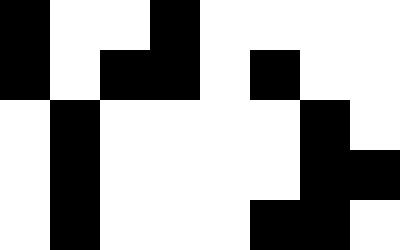[["black", "white", "white", "black", "white", "white", "white", "white"], ["black", "white", "black", "black", "white", "black", "white", "white"], ["white", "black", "white", "white", "white", "white", "black", "white"], ["white", "black", "white", "white", "white", "white", "black", "black"], ["white", "black", "white", "white", "white", "black", "black", "white"]]